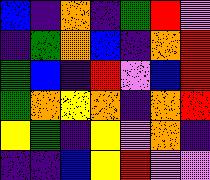[["blue", "indigo", "orange", "indigo", "green", "red", "violet"], ["indigo", "green", "orange", "blue", "indigo", "orange", "red"], ["green", "blue", "indigo", "red", "violet", "blue", "red"], ["green", "orange", "yellow", "orange", "indigo", "orange", "red"], ["yellow", "green", "indigo", "yellow", "violet", "orange", "indigo"], ["indigo", "indigo", "blue", "yellow", "red", "violet", "violet"]]